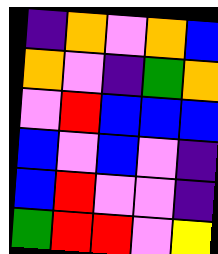[["indigo", "orange", "violet", "orange", "blue"], ["orange", "violet", "indigo", "green", "orange"], ["violet", "red", "blue", "blue", "blue"], ["blue", "violet", "blue", "violet", "indigo"], ["blue", "red", "violet", "violet", "indigo"], ["green", "red", "red", "violet", "yellow"]]